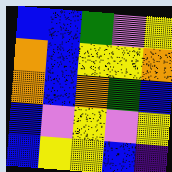[["blue", "blue", "green", "violet", "yellow"], ["orange", "blue", "yellow", "yellow", "orange"], ["orange", "blue", "orange", "green", "blue"], ["blue", "violet", "yellow", "violet", "yellow"], ["blue", "yellow", "yellow", "blue", "indigo"]]